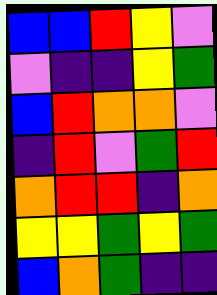[["blue", "blue", "red", "yellow", "violet"], ["violet", "indigo", "indigo", "yellow", "green"], ["blue", "red", "orange", "orange", "violet"], ["indigo", "red", "violet", "green", "red"], ["orange", "red", "red", "indigo", "orange"], ["yellow", "yellow", "green", "yellow", "green"], ["blue", "orange", "green", "indigo", "indigo"]]